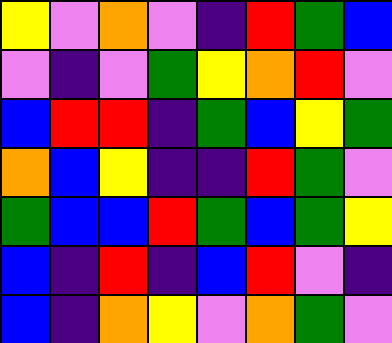[["yellow", "violet", "orange", "violet", "indigo", "red", "green", "blue"], ["violet", "indigo", "violet", "green", "yellow", "orange", "red", "violet"], ["blue", "red", "red", "indigo", "green", "blue", "yellow", "green"], ["orange", "blue", "yellow", "indigo", "indigo", "red", "green", "violet"], ["green", "blue", "blue", "red", "green", "blue", "green", "yellow"], ["blue", "indigo", "red", "indigo", "blue", "red", "violet", "indigo"], ["blue", "indigo", "orange", "yellow", "violet", "orange", "green", "violet"]]